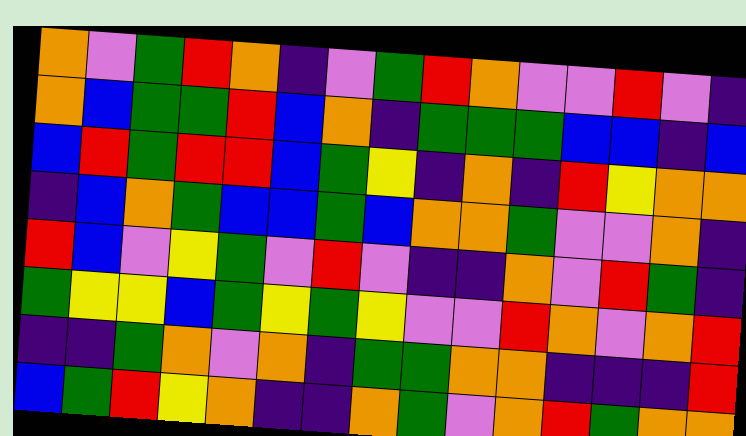[["orange", "violet", "green", "red", "orange", "indigo", "violet", "green", "red", "orange", "violet", "violet", "red", "violet", "indigo"], ["orange", "blue", "green", "green", "red", "blue", "orange", "indigo", "green", "green", "green", "blue", "blue", "indigo", "blue"], ["blue", "red", "green", "red", "red", "blue", "green", "yellow", "indigo", "orange", "indigo", "red", "yellow", "orange", "orange"], ["indigo", "blue", "orange", "green", "blue", "blue", "green", "blue", "orange", "orange", "green", "violet", "violet", "orange", "indigo"], ["red", "blue", "violet", "yellow", "green", "violet", "red", "violet", "indigo", "indigo", "orange", "violet", "red", "green", "indigo"], ["green", "yellow", "yellow", "blue", "green", "yellow", "green", "yellow", "violet", "violet", "red", "orange", "violet", "orange", "red"], ["indigo", "indigo", "green", "orange", "violet", "orange", "indigo", "green", "green", "orange", "orange", "indigo", "indigo", "indigo", "red"], ["blue", "green", "red", "yellow", "orange", "indigo", "indigo", "orange", "green", "violet", "orange", "red", "green", "orange", "orange"]]